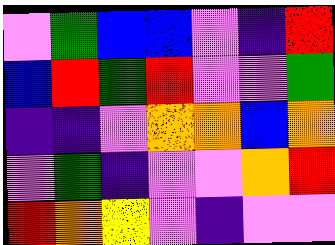[["violet", "green", "blue", "blue", "violet", "indigo", "red"], ["blue", "red", "green", "red", "violet", "violet", "green"], ["indigo", "indigo", "violet", "orange", "orange", "blue", "orange"], ["violet", "green", "indigo", "violet", "violet", "orange", "red"], ["red", "orange", "yellow", "violet", "indigo", "violet", "violet"]]